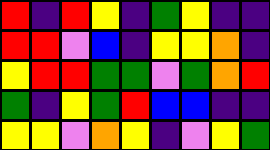[["red", "indigo", "red", "yellow", "indigo", "green", "yellow", "indigo", "indigo"], ["red", "red", "violet", "blue", "indigo", "yellow", "yellow", "orange", "indigo"], ["yellow", "red", "red", "green", "green", "violet", "green", "orange", "red"], ["green", "indigo", "yellow", "green", "red", "blue", "blue", "indigo", "indigo"], ["yellow", "yellow", "violet", "orange", "yellow", "indigo", "violet", "yellow", "green"]]